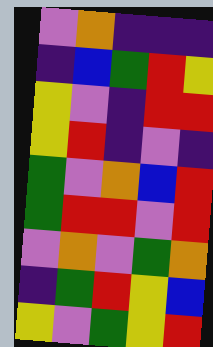[["violet", "orange", "indigo", "indigo", "indigo"], ["indigo", "blue", "green", "red", "yellow"], ["yellow", "violet", "indigo", "red", "red"], ["yellow", "red", "indigo", "violet", "indigo"], ["green", "violet", "orange", "blue", "red"], ["green", "red", "red", "violet", "red"], ["violet", "orange", "violet", "green", "orange"], ["indigo", "green", "red", "yellow", "blue"], ["yellow", "violet", "green", "yellow", "red"]]